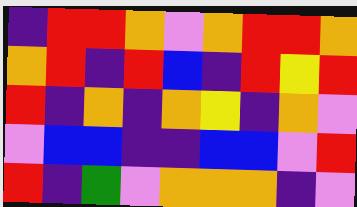[["indigo", "red", "red", "orange", "violet", "orange", "red", "red", "orange"], ["orange", "red", "indigo", "red", "blue", "indigo", "red", "yellow", "red"], ["red", "indigo", "orange", "indigo", "orange", "yellow", "indigo", "orange", "violet"], ["violet", "blue", "blue", "indigo", "indigo", "blue", "blue", "violet", "red"], ["red", "indigo", "green", "violet", "orange", "orange", "orange", "indigo", "violet"]]